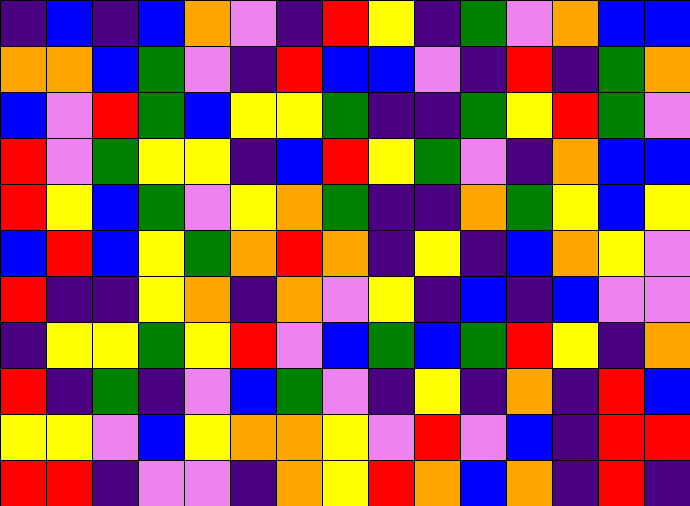[["indigo", "blue", "indigo", "blue", "orange", "violet", "indigo", "red", "yellow", "indigo", "green", "violet", "orange", "blue", "blue"], ["orange", "orange", "blue", "green", "violet", "indigo", "red", "blue", "blue", "violet", "indigo", "red", "indigo", "green", "orange"], ["blue", "violet", "red", "green", "blue", "yellow", "yellow", "green", "indigo", "indigo", "green", "yellow", "red", "green", "violet"], ["red", "violet", "green", "yellow", "yellow", "indigo", "blue", "red", "yellow", "green", "violet", "indigo", "orange", "blue", "blue"], ["red", "yellow", "blue", "green", "violet", "yellow", "orange", "green", "indigo", "indigo", "orange", "green", "yellow", "blue", "yellow"], ["blue", "red", "blue", "yellow", "green", "orange", "red", "orange", "indigo", "yellow", "indigo", "blue", "orange", "yellow", "violet"], ["red", "indigo", "indigo", "yellow", "orange", "indigo", "orange", "violet", "yellow", "indigo", "blue", "indigo", "blue", "violet", "violet"], ["indigo", "yellow", "yellow", "green", "yellow", "red", "violet", "blue", "green", "blue", "green", "red", "yellow", "indigo", "orange"], ["red", "indigo", "green", "indigo", "violet", "blue", "green", "violet", "indigo", "yellow", "indigo", "orange", "indigo", "red", "blue"], ["yellow", "yellow", "violet", "blue", "yellow", "orange", "orange", "yellow", "violet", "red", "violet", "blue", "indigo", "red", "red"], ["red", "red", "indigo", "violet", "violet", "indigo", "orange", "yellow", "red", "orange", "blue", "orange", "indigo", "red", "indigo"]]